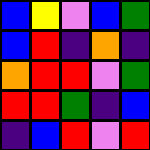[["blue", "yellow", "violet", "blue", "green"], ["blue", "red", "indigo", "orange", "indigo"], ["orange", "red", "red", "violet", "green"], ["red", "red", "green", "indigo", "blue"], ["indigo", "blue", "red", "violet", "red"]]